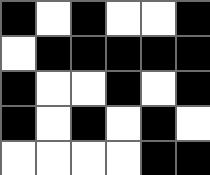[["black", "white", "black", "white", "white", "black"], ["white", "black", "black", "black", "black", "black"], ["black", "white", "white", "black", "white", "black"], ["black", "white", "black", "white", "black", "white"], ["white", "white", "white", "white", "black", "black"]]